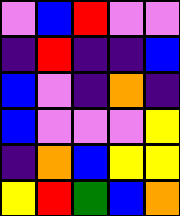[["violet", "blue", "red", "violet", "violet"], ["indigo", "red", "indigo", "indigo", "blue"], ["blue", "violet", "indigo", "orange", "indigo"], ["blue", "violet", "violet", "violet", "yellow"], ["indigo", "orange", "blue", "yellow", "yellow"], ["yellow", "red", "green", "blue", "orange"]]